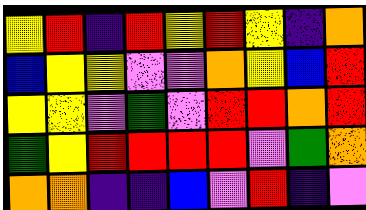[["yellow", "red", "indigo", "red", "yellow", "red", "yellow", "indigo", "orange"], ["blue", "yellow", "yellow", "violet", "violet", "orange", "yellow", "blue", "red"], ["yellow", "yellow", "violet", "green", "violet", "red", "red", "orange", "red"], ["green", "yellow", "red", "red", "red", "red", "violet", "green", "orange"], ["orange", "orange", "indigo", "indigo", "blue", "violet", "red", "indigo", "violet"]]